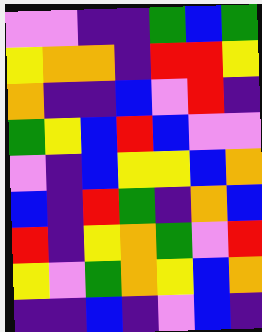[["violet", "violet", "indigo", "indigo", "green", "blue", "green"], ["yellow", "orange", "orange", "indigo", "red", "red", "yellow"], ["orange", "indigo", "indigo", "blue", "violet", "red", "indigo"], ["green", "yellow", "blue", "red", "blue", "violet", "violet"], ["violet", "indigo", "blue", "yellow", "yellow", "blue", "orange"], ["blue", "indigo", "red", "green", "indigo", "orange", "blue"], ["red", "indigo", "yellow", "orange", "green", "violet", "red"], ["yellow", "violet", "green", "orange", "yellow", "blue", "orange"], ["indigo", "indigo", "blue", "indigo", "violet", "blue", "indigo"]]